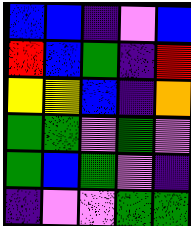[["blue", "blue", "indigo", "violet", "blue"], ["red", "blue", "green", "indigo", "red"], ["yellow", "yellow", "blue", "indigo", "orange"], ["green", "green", "violet", "green", "violet"], ["green", "blue", "green", "violet", "indigo"], ["indigo", "violet", "violet", "green", "green"]]